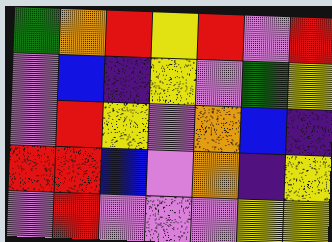[["green", "orange", "red", "yellow", "red", "violet", "red"], ["violet", "blue", "indigo", "yellow", "violet", "green", "yellow"], ["violet", "red", "yellow", "violet", "orange", "blue", "indigo"], ["red", "red", "blue", "violet", "orange", "indigo", "yellow"], ["violet", "red", "violet", "violet", "violet", "yellow", "yellow"]]